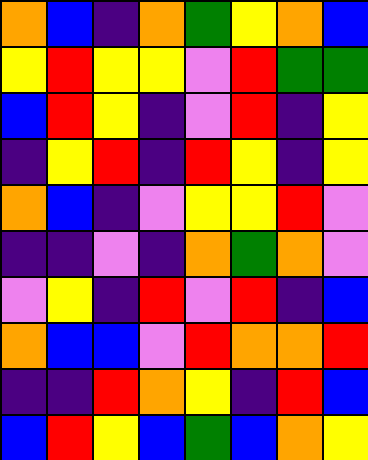[["orange", "blue", "indigo", "orange", "green", "yellow", "orange", "blue"], ["yellow", "red", "yellow", "yellow", "violet", "red", "green", "green"], ["blue", "red", "yellow", "indigo", "violet", "red", "indigo", "yellow"], ["indigo", "yellow", "red", "indigo", "red", "yellow", "indigo", "yellow"], ["orange", "blue", "indigo", "violet", "yellow", "yellow", "red", "violet"], ["indigo", "indigo", "violet", "indigo", "orange", "green", "orange", "violet"], ["violet", "yellow", "indigo", "red", "violet", "red", "indigo", "blue"], ["orange", "blue", "blue", "violet", "red", "orange", "orange", "red"], ["indigo", "indigo", "red", "orange", "yellow", "indigo", "red", "blue"], ["blue", "red", "yellow", "blue", "green", "blue", "orange", "yellow"]]